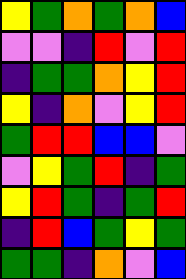[["yellow", "green", "orange", "green", "orange", "blue"], ["violet", "violet", "indigo", "red", "violet", "red"], ["indigo", "green", "green", "orange", "yellow", "red"], ["yellow", "indigo", "orange", "violet", "yellow", "red"], ["green", "red", "red", "blue", "blue", "violet"], ["violet", "yellow", "green", "red", "indigo", "green"], ["yellow", "red", "green", "indigo", "green", "red"], ["indigo", "red", "blue", "green", "yellow", "green"], ["green", "green", "indigo", "orange", "violet", "blue"]]